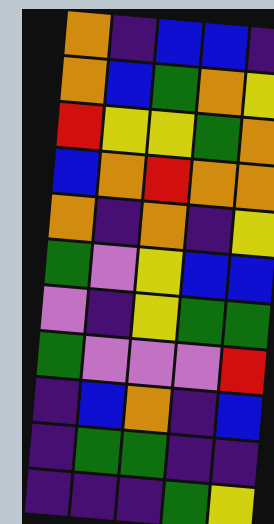[["orange", "indigo", "blue", "blue", "indigo"], ["orange", "blue", "green", "orange", "yellow"], ["red", "yellow", "yellow", "green", "orange"], ["blue", "orange", "red", "orange", "orange"], ["orange", "indigo", "orange", "indigo", "yellow"], ["green", "violet", "yellow", "blue", "blue"], ["violet", "indigo", "yellow", "green", "green"], ["green", "violet", "violet", "violet", "red"], ["indigo", "blue", "orange", "indigo", "blue"], ["indigo", "green", "green", "indigo", "indigo"], ["indigo", "indigo", "indigo", "green", "yellow"]]